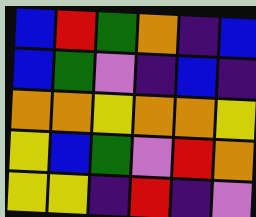[["blue", "red", "green", "orange", "indigo", "blue"], ["blue", "green", "violet", "indigo", "blue", "indigo"], ["orange", "orange", "yellow", "orange", "orange", "yellow"], ["yellow", "blue", "green", "violet", "red", "orange"], ["yellow", "yellow", "indigo", "red", "indigo", "violet"]]